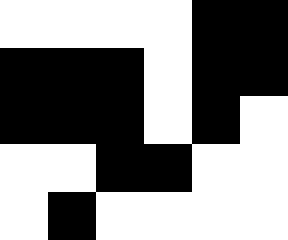[["white", "white", "white", "white", "black", "black"], ["black", "black", "black", "white", "black", "black"], ["black", "black", "black", "white", "black", "white"], ["white", "white", "black", "black", "white", "white"], ["white", "black", "white", "white", "white", "white"]]